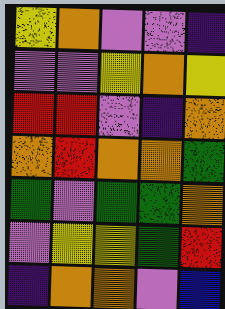[["yellow", "orange", "violet", "violet", "indigo"], ["violet", "violet", "yellow", "orange", "yellow"], ["red", "red", "violet", "indigo", "orange"], ["orange", "red", "orange", "orange", "green"], ["green", "violet", "green", "green", "orange"], ["violet", "yellow", "yellow", "green", "red"], ["indigo", "orange", "orange", "violet", "blue"]]